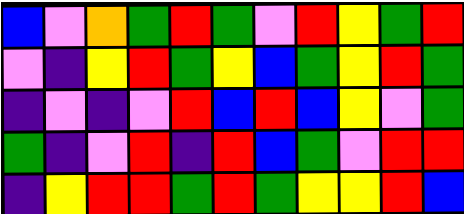[["blue", "violet", "orange", "green", "red", "green", "violet", "red", "yellow", "green", "red"], ["violet", "indigo", "yellow", "red", "green", "yellow", "blue", "green", "yellow", "red", "green"], ["indigo", "violet", "indigo", "violet", "red", "blue", "red", "blue", "yellow", "violet", "green"], ["green", "indigo", "violet", "red", "indigo", "red", "blue", "green", "violet", "red", "red"], ["indigo", "yellow", "red", "red", "green", "red", "green", "yellow", "yellow", "red", "blue"]]